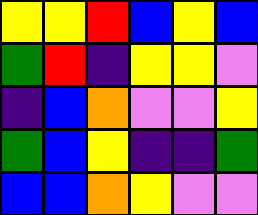[["yellow", "yellow", "red", "blue", "yellow", "blue"], ["green", "red", "indigo", "yellow", "yellow", "violet"], ["indigo", "blue", "orange", "violet", "violet", "yellow"], ["green", "blue", "yellow", "indigo", "indigo", "green"], ["blue", "blue", "orange", "yellow", "violet", "violet"]]